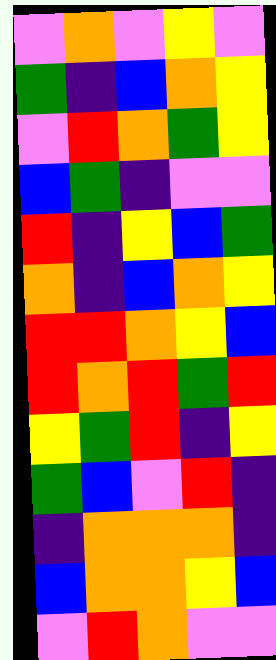[["violet", "orange", "violet", "yellow", "violet"], ["green", "indigo", "blue", "orange", "yellow"], ["violet", "red", "orange", "green", "yellow"], ["blue", "green", "indigo", "violet", "violet"], ["red", "indigo", "yellow", "blue", "green"], ["orange", "indigo", "blue", "orange", "yellow"], ["red", "red", "orange", "yellow", "blue"], ["red", "orange", "red", "green", "red"], ["yellow", "green", "red", "indigo", "yellow"], ["green", "blue", "violet", "red", "indigo"], ["indigo", "orange", "orange", "orange", "indigo"], ["blue", "orange", "orange", "yellow", "blue"], ["violet", "red", "orange", "violet", "violet"]]